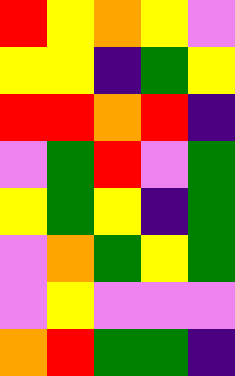[["red", "yellow", "orange", "yellow", "violet"], ["yellow", "yellow", "indigo", "green", "yellow"], ["red", "red", "orange", "red", "indigo"], ["violet", "green", "red", "violet", "green"], ["yellow", "green", "yellow", "indigo", "green"], ["violet", "orange", "green", "yellow", "green"], ["violet", "yellow", "violet", "violet", "violet"], ["orange", "red", "green", "green", "indigo"]]